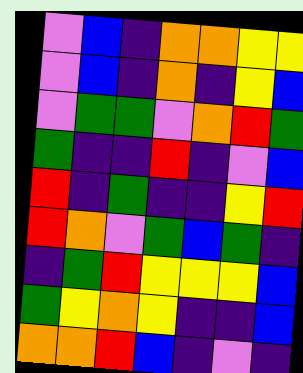[["violet", "blue", "indigo", "orange", "orange", "yellow", "yellow"], ["violet", "blue", "indigo", "orange", "indigo", "yellow", "blue"], ["violet", "green", "green", "violet", "orange", "red", "green"], ["green", "indigo", "indigo", "red", "indigo", "violet", "blue"], ["red", "indigo", "green", "indigo", "indigo", "yellow", "red"], ["red", "orange", "violet", "green", "blue", "green", "indigo"], ["indigo", "green", "red", "yellow", "yellow", "yellow", "blue"], ["green", "yellow", "orange", "yellow", "indigo", "indigo", "blue"], ["orange", "orange", "red", "blue", "indigo", "violet", "indigo"]]